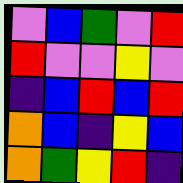[["violet", "blue", "green", "violet", "red"], ["red", "violet", "violet", "yellow", "violet"], ["indigo", "blue", "red", "blue", "red"], ["orange", "blue", "indigo", "yellow", "blue"], ["orange", "green", "yellow", "red", "indigo"]]